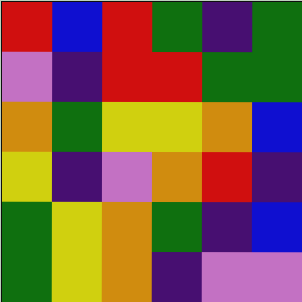[["red", "blue", "red", "green", "indigo", "green"], ["violet", "indigo", "red", "red", "green", "green"], ["orange", "green", "yellow", "yellow", "orange", "blue"], ["yellow", "indigo", "violet", "orange", "red", "indigo"], ["green", "yellow", "orange", "green", "indigo", "blue"], ["green", "yellow", "orange", "indigo", "violet", "violet"]]